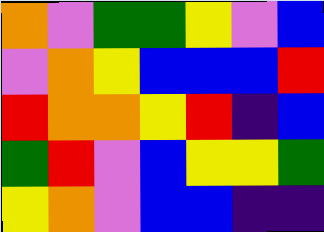[["orange", "violet", "green", "green", "yellow", "violet", "blue"], ["violet", "orange", "yellow", "blue", "blue", "blue", "red"], ["red", "orange", "orange", "yellow", "red", "indigo", "blue"], ["green", "red", "violet", "blue", "yellow", "yellow", "green"], ["yellow", "orange", "violet", "blue", "blue", "indigo", "indigo"]]